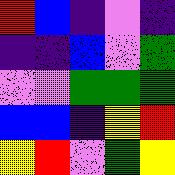[["red", "blue", "indigo", "violet", "indigo"], ["indigo", "indigo", "blue", "violet", "green"], ["violet", "violet", "green", "green", "green"], ["blue", "blue", "indigo", "yellow", "red"], ["yellow", "red", "violet", "green", "yellow"]]